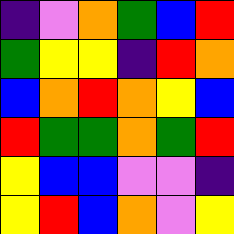[["indigo", "violet", "orange", "green", "blue", "red"], ["green", "yellow", "yellow", "indigo", "red", "orange"], ["blue", "orange", "red", "orange", "yellow", "blue"], ["red", "green", "green", "orange", "green", "red"], ["yellow", "blue", "blue", "violet", "violet", "indigo"], ["yellow", "red", "blue", "orange", "violet", "yellow"]]